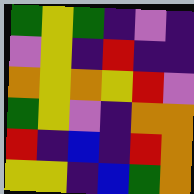[["green", "yellow", "green", "indigo", "violet", "indigo"], ["violet", "yellow", "indigo", "red", "indigo", "indigo"], ["orange", "yellow", "orange", "yellow", "red", "violet"], ["green", "yellow", "violet", "indigo", "orange", "orange"], ["red", "indigo", "blue", "indigo", "red", "orange"], ["yellow", "yellow", "indigo", "blue", "green", "orange"]]